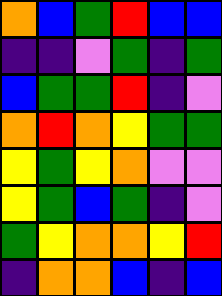[["orange", "blue", "green", "red", "blue", "blue"], ["indigo", "indigo", "violet", "green", "indigo", "green"], ["blue", "green", "green", "red", "indigo", "violet"], ["orange", "red", "orange", "yellow", "green", "green"], ["yellow", "green", "yellow", "orange", "violet", "violet"], ["yellow", "green", "blue", "green", "indigo", "violet"], ["green", "yellow", "orange", "orange", "yellow", "red"], ["indigo", "orange", "orange", "blue", "indigo", "blue"]]